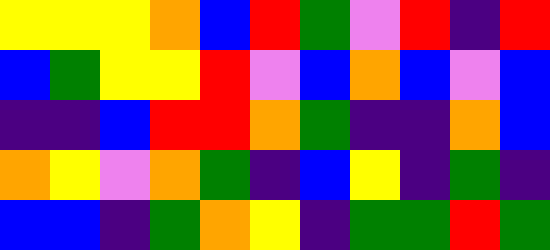[["yellow", "yellow", "yellow", "orange", "blue", "red", "green", "violet", "red", "indigo", "red"], ["blue", "green", "yellow", "yellow", "red", "violet", "blue", "orange", "blue", "violet", "blue"], ["indigo", "indigo", "blue", "red", "red", "orange", "green", "indigo", "indigo", "orange", "blue"], ["orange", "yellow", "violet", "orange", "green", "indigo", "blue", "yellow", "indigo", "green", "indigo"], ["blue", "blue", "indigo", "green", "orange", "yellow", "indigo", "green", "green", "red", "green"]]